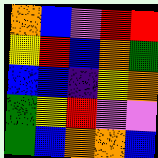[["orange", "blue", "violet", "red", "red"], ["yellow", "red", "blue", "orange", "green"], ["blue", "blue", "indigo", "yellow", "orange"], ["green", "yellow", "red", "violet", "violet"], ["green", "blue", "orange", "orange", "blue"]]